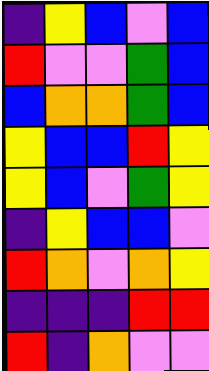[["indigo", "yellow", "blue", "violet", "blue"], ["red", "violet", "violet", "green", "blue"], ["blue", "orange", "orange", "green", "blue"], ["yellow", "blue", "blue", "red", "yellow"], ["yellow", "blue", "violet", "green", "yellow"], ["indigo", "yellow", "blue", "blue", "violet"], ["red", "orange", "violet", "orange", "yellow"], ["indigo", "indigo", "indigo", "red", "red"], ["red", "indigo", "orange", "violet", "violet"]]